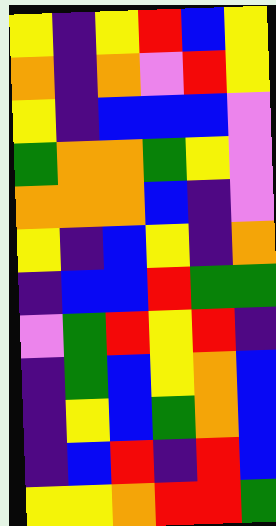[["yellow", "indigo", "yellow", "red", "blue", "yellow"], ["orange", "indigo", "orange", "violet", "red", "yellow"], ["yellow", "indigo", "blue", "blue", "blue", "violet"], ["green", "orange", "orange", "green", "yellow", "violet"], ["orange", "orange", "orange", "blue", "indigo", "violet"], ["yellow", "indigo", "blue", "yellow", "indigo", "orange"], ["indigo", "blue", "blue", "red", "green", "green"], ["violet", "green", "red", "yellow", "red", "indigo"], ["indigo", "green", "blue", "yellow", "orange", "blue"], ["indigo", "yellow", "blue", "green", "orange", "blue"], ["indigo", "blue", "red", "indigo", "red", "blue"], ["yellow", "yellow", "orange", "red", "red", "green"]]